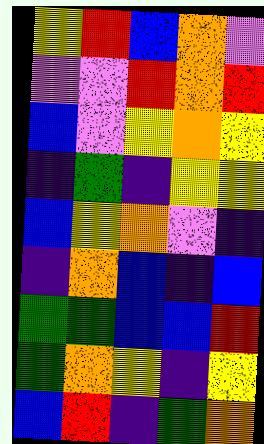[["yellow", "red", "blue", "orange", "violet"], ["violet", "violet", "red", "orange", "red"], ["blue", "violet", "yellow", "orange", "yellow"], ["indigo", "green", "indigo", "yellow", "yellow"], ["blue", "yellow", "orange", "violet", "indigo"], ["indigo", "orange", "blue", "indigo", "blue"], ["green", "green", "blue", "blue", "red"], ["green", "orange", "yellow", "indigo", "yellow"], ["blue", "red", "indigo", "green", "orange"]]